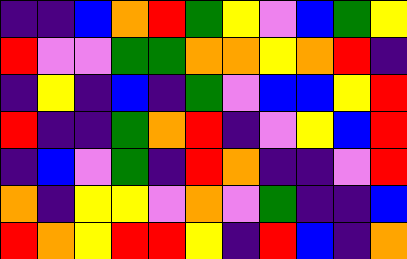[["indigo", "indigo", "blue", "orange", "red", "green", "yellow", "violet", "blue", "green", "yellow"], ["red", "violet", "violet", "green", "green", "orange", "orange", "yellow", "orange", "red", "indigo"], ["indigo", "yellow", "indigo", "blue", "indigo", "green", "violet", "blue", "blue", "yellow", "red"], ["red", "indigo", "indigo", "green", "orange", "red", "indigo", "violet", "yellow", "blue", "red"], ["indigo", "blue", "violet", "green", "indigo", "red", "orange", "indigo", "indigo", "violet", "red"], ["orange", "indigo", "yellow", "yellow", "violet", "orange", "violet", "green", "indigo", "indigo", "blue"], ["red", "orange", "yellow", "red", "red", "yellow", "indigo", "red", "blue", "indigo", "orange"]]